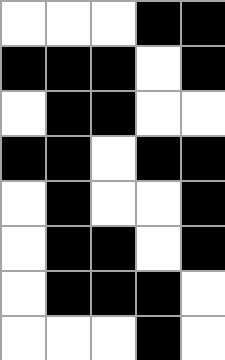[["white", "white", "white", "black", "black"], ["black", "black", "black", "white", "black"], ["white", "black", "black", "white", "white"], ["black", "black", "white", "black", "black"], ["white", "black", "white", "white", "black"], ["white", "black", "black", "white", "black"], ["white", "black", "black", "black", "white"], ["white", "white", "white", "black", "white"]]